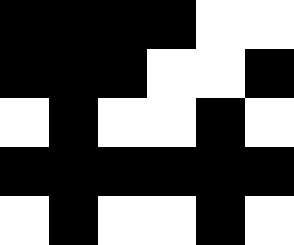[["black", "black", "black", "black", "white", "white"], ["black", "black", "black", "white", "white", "black"], ["white", "black", "white", "white", "black", "white"], ["black", "black", "black", "black", "black", "black"], ["white", "black", "white", "white", "black", "white"]]